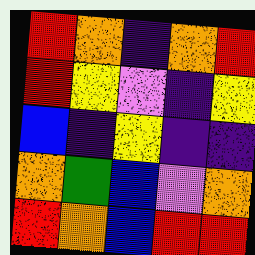[["red", "orange", "indigo", "orange", "red"], ["red", "yellow", "violet", "indigo", "yellow"], ["blue", "indigo", "yellow", "indigo", "indigo"], ["orange", "green", "blue", "violet", "orange"], ["red", "orange", "blue", "red", "red"]]